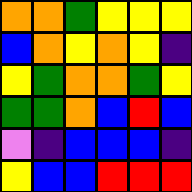[["orange", "orange", "green", "yellow", "yellow", "yellow"], ["blue", "orange", "yellow", "orange", "yellow", "indigo"], ["yellow", "green", "orange", "orange", "green", "yellow"], ["green", "green", "orange", "blue", "red", "blue"], ["violet", "indigo", "blue", "blue", "blue", "indigo"], ["yellow", "blue", "blue", "red", "red", "red"]]